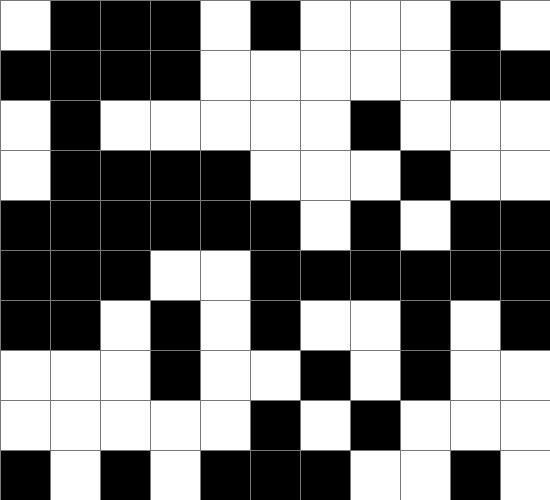[["white", "black", "black", "black", "white", "black", "white", "white", "white", "black", "white"], ["black", "black", "black", "black", "white", "white", "white", "white", "white", "black", "black"], ["white", "black", "white", "white", "white", "white", "white", "black", "white", "white", "white"], ["white", "black", "black", "black", "black", "white", "white", "white", "black", "white", "white"], ["black", "black", "black", "black", "black", "black", "white", "black", "white", "black", "black"], ["black", "black", "black", "white", "white", "black", "black", "black", "black", "black", "black"], ["black", "black", "white", "black", "white", "black", "white", "white", "black", "white", "black"], ["white", "white", "white", "black", "white", "white", "black", "white", "black", "white", "white"], ["white", "white", "white", "white", "white", "black", "white", "black", "white", "white", "white"], ["black", "white", "black", "white", "black", "black", "black", "white", "white", "black", "white"]]